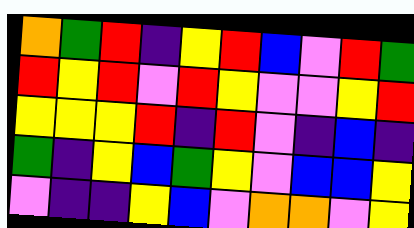[["orange", "green", "red", "indigo", "yellow", "red", "blue", "violet", "red", "green"], ["red", "yellow", "red", "violet", "red", "yellow", "violet", "violet", "yellow", "red"], ["yellow", "yellow", "yellow", "red", "indigo", "red", "violet", "indigo", "blue", "indigo"], ["green", "indigo", "yellow", "blue", "green", "yellow", "violet", "blue", "blue", "yellow"], ["violet", "indigo", "indigo", "yellow", "blue", "violet", "orange", "orange", "violet", "yellow"]]